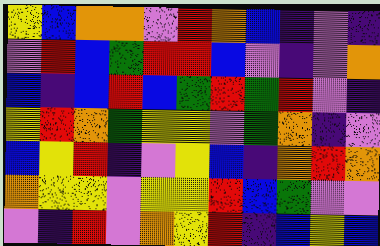[["yellow", "blue", "orange", "orange", "violet", "red", "orange", "blue", "indigo", "violet", "indigo"], ["violet", "red", "blue", "green", "red", "red", "blue", "violet", "indigo", "violet", "orange"], ["blue", "indigo", "blue", "red", "blue", "green", "red", "green", "red", "violet", "indigo"], ["yellow", "red", "orange", "green", "yellow", "yellow", "violet", "green", "orange", "indigo", "violet"], ["blue", "yellow", "red", "indigo", "violet", "yellow", "blue", "indigo", "orange", "red", "orange"], ["orange", "yellow", "yellow", "violet", "yellow", "yellow", "red", "blue", "green", "violet", "violet"], ["violet", "indigo", "red", "violet", "orange", "yellow", "red", "indigo", "blue", "yellow", "blue"]]